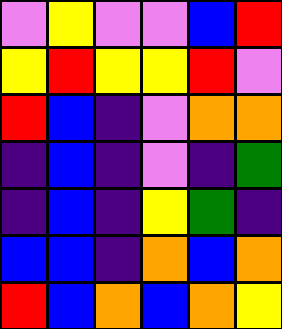[["violet", "yellow", "violet", "violet", "blue", "red"], ["yellow", "red", "yellow", "yellow", "red", "violet"], ["red", "blue", "indigo", "violet", "orange", "orange"], ["indigo", "blue", "indigo", "violet", "indigo", "green"], ["indigo", "blue", "indigo", "yellow", "green", "indigo"], ["blue", "blue", "indigo", "orange", "blue", "orange"], ["red", "blue", "orange", "blue", "orange", "yellow"]]